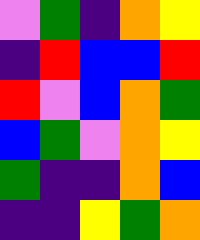[["violet", "green", "indigo", "orange", "yellow"], ["indigo", "red", "blue", "blue", "red"], ["red", "violet", "blue", "orange", "green"], ["blue", "green", "violet", "orange", "yellow"], ["green", "indigo", "indigo", "orange", "blue"], ["indigo", "indigo", "yellow", "green", "orange"]]